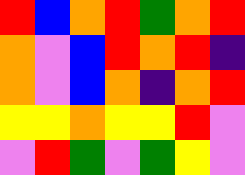[["red", "blue", "orange", "red", "green", "orange", "red"], ["orange", "violet", "blue", "red", "orange", "red", "indigo"], ["orange", "violet", "blue", "orange", "indigo", "orange", "red"], ["yellow", "yellow", "orange", "yellow", "yellow", "red", "violet"], ["violet", "red", "green", "violet", "green", "yellow", "violet"]]